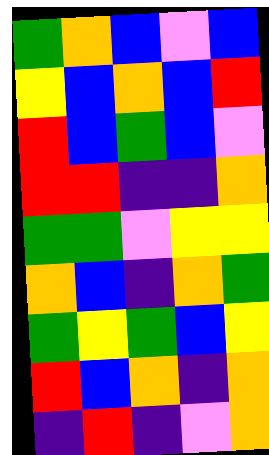[["green", "orange", "blue", "violet", "blue"], ["yellow", "blue", "orange", "blue", "red"], ["red", "blue", "green", "blue", "violet"], ["red", "red", "indigo", "indigo", "orange"], ["green", "green", "violet", "yellow", "yellow"], ["orange", "blue", "indigo", "orange", "green"], ["green", "yellow", "green", "blue", "yellow"], ["red", "blue", "orange", "indigo", "orange"], ["indigo", "red", "indigo", "violet", "orange"]]